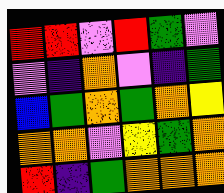[["red", "red", "violet", "red", "green", "violet"], ["violet", "indigo", "orange", "violet", "indigo", "green"], ["blue", "green", "orange", "green", "orange", "yellow"], ["orange", "orange", "violet", "yellow", "green", "orange"], ["red", "indigo", "green", "orange", "orange", "orange"]]